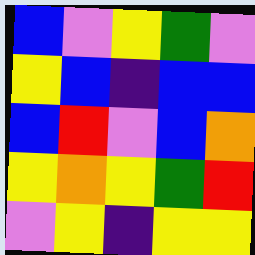[["blue", "violet", "yellow", "green", "violet"], ["yellow", "blue", "indigo", "blue", "blue"], ["blue", "red", "violet", "blue", "orange"], ["yellow", "orange", "yellow", "green", "red"], ["violet", "yellow", "indigo", "yellow", "yellow"]]